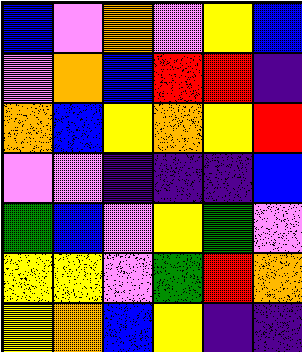[["blue", "violet", "orange", "violet", "yellow", "blue"], ["violet", "orange", "blue", "red", "red", "indigo"], ["orange", "blue", "yellow", "orange", "yellow", "red"], ["violet", "violet", "indigo", "indigo", "indigo", "blue"], ["green", "blue", "violet", "yellow", "green", "violet"], ["yellow", "yellow", "violet", "green", "red", "orange"], ["yellow", "orange", "blue", "yellow", "indigo", "indigo"]]